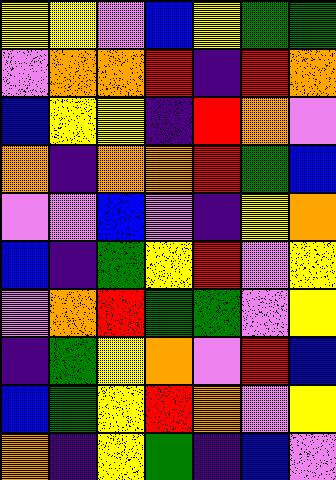[["yellow", "yellow", "violet", "blue", "yellow", "green", "green"], ["violet", "orange", "orange", "red", "indigo", "red", "orange"], ["blue", "yellow", "yellow", "indigo", "red", "orange", "violet"], ["orange", "indigo", "orange", "orange", "red", "green", "blue"], ["violet", "violet", "blue", "violet", "indigo", "yellow", "orange"], ["blue", "indigo", "green", "yellow", "red", "violet", "yellow"], ["violet", "orange", "red", "green", "green", "violet", "yellow"], ["indigo", "green", "yellow", "orange", "violet", "red", "blue"], ["blue", "green", "yellow", "red", "orange", "violet", "yellow"], ["orange", "indigo", "yellow", "green", "indigo", "blue", "violet"]]